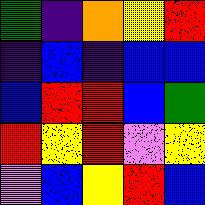[["green", "indigo", "orange", "yellow", "red"], ["indigo", "blue", "indigo", "blue", "blue"], ["blue", "red", "red", "blue", "green"], ["red", "yellow", "red", "violet", "yellow"], ["violet", "blue", "yellow", "red", "blue"]]